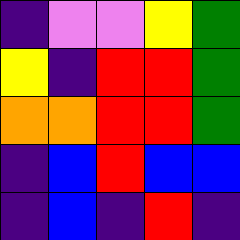[["indigo", "violet", "violet", "yellow", "green"], ["yellow", "indigo", "red", "red", "green"], ["orange", "orange", "red", "red", "green"], ["indigo", "blue", "red", "blue", "blue"], ["indigo", "blue", "indigo", "red", "indigo"]]